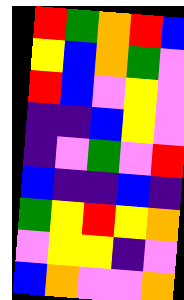[["red", "green", "orange", "red", "blue"], ["yellow", "blue", "orange", "green", "violet"], ["red", "blue", "violet", "yellow", "violet"], ["indigo", "indigo", "blue", "yellow", "violet"], ["indigo", "violet", "green", "violet", "red"], ["blue", "indigo", "indigo", "blue", "indigo"], ["green", "yellow", "red", "yellow", "orange"], ["violet", "yellow", "yellow", "indigo", "violet"], ["blue", "orange", "violet", "violet", "orange"]]